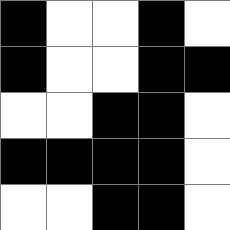[["black", "white", "white", "black", "white"], ["black", "white", "white", "black", "black"], ["white", "white", "black", "black", "white"], ["black", "black", "black", "black", "white"], ["white", "white", "black", "black", "white"]]